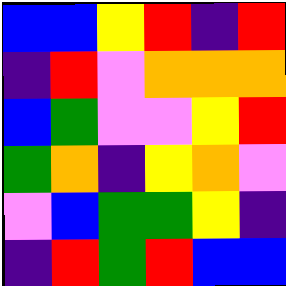[["blue", "blue", "yellow", "red", "indigo", "red"], ["indigo", "red", "violet", "orange", "orange", "orange"], ["blue", "green", "violet", "violet", "yellow", "red"], ["green", "orange", "indigo", "yellow", "orange", "violet"], ["violet", "blue", "green", "green", "yellow", "indigo"], ["indigo", "red", "green", "red", "blue", "blue"]]